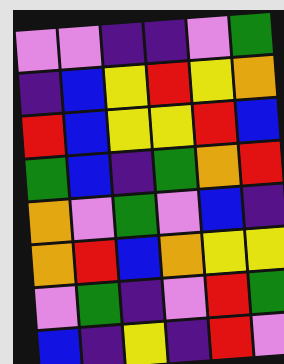[["violet", "violet", "indigo", "indigo", "violet", "green"], ["indigo", "blue", "yellow", "red", "yellow", "orange"], ["red", "blue", "yellow", "yellow", "red", "blue"], ["green", "blue", "indigo", "green", "orange", "red"], ["orange", "violet", "green", "violet", "blue", "indigo"], ["orange", "red", "blue", "orange", "yellow", "yellow"], ["violet", "green", "indigo", "violet", "red", "green"], ["blue", "indigo", "yellow", "indigo", "red", "violet"]]